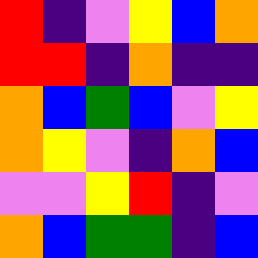[["red", "indigo", "violet", "yellow", "blue", "orange"], ["red", "red", "indigo", "orange", "indigo", "indigo"], ["orange", "blue", "green", "blue", "violet", "yellow"], ["orange", "yellow", "violet", "indigo", "orange", "blue"], ["violet", "violet", "yellow", "red", "indigo", "violet"], ["orange", "blue", "green", "green", "indigo", "blue"]]